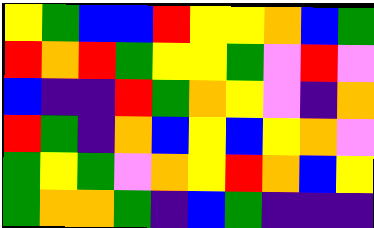[["yellow", "green", "blue", "blue", "red", "yellow", "yellow", "orange", "blue", "green"], ["red", "orange", "red", "green", "yellow", "yellow", "green", "violet", "red", "violet"], ["blue", "indigo", "indigo", "red", "green", "orange", "yellow", "violet", "indigo", "orange"], ["red", "green", "indigo", "orange", "blue", "yellow", "blue", "yellow", "orange", "violet"], ["green", "yellow", "green", "violet", "orange", "yellow", "red", "orange", "blue", "yellow"], ["green", "orange", "orange", "green", "indigo", "blue", "green", "indigo", "indigo", "indigo"]]